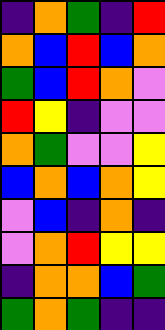[["indigo", "orange", "green", "indigo", "red"], ["orange", "blue", "red", "blue", "orange"], ["green", "blue", "red", "orange", "violet"], ["red", "yellow", "indigo", "violet", "violet"], ["orange", "green", "violet", "violet", "yellow"], ["blue", "orange", "blue", "orange", "yellow"], ["violet", "blue", "indigo", "orange", "indigo"], ["violet", "orange", "red", "yellow", "yellow"], ["indigo", "orange", "orange", "blue", "green"], ["green", "orange", "green", "indigo", "indigo"]]